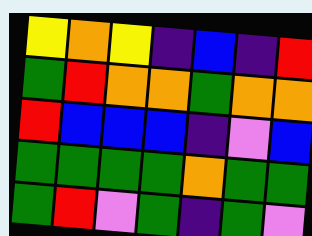[["yellow", "orange", "yellow", "indigo", "blue", "indigo", "red"], ["green", "red", "orange", "orange", "green", "orange", "orange"], ["red", "blue", "blue", "blue", "indigo", "violet", "blue"], ["green", "green", "green", "green", "orange", "green", "green"], ["green", "red", "violet", "green", "indigo", "green", "violet"]]